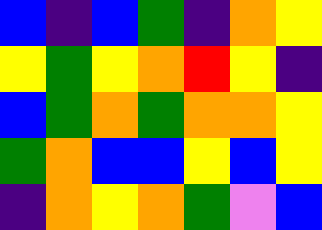[["blue", "indigo", "blue", "green", "indigo", "orange", "yellow"], ["yellow", "green", "yellow", "orange", "red", "yellow", "indigo"], ["blue", "green", "orange", "green", "orange", "orange", "yellow"], ["green", "orange", "blue", "blue", "yellow", "blue", "yellow"], ["indigo", "orange", "yellow", "orange", "green", "violet", "blue"]]